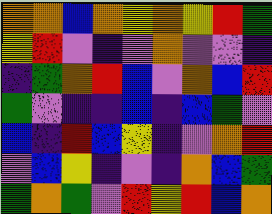[["orange", "orange", "blue", "orange", "yellow", "orange", "yellow", "red", "green"], ["yellow", "red", "violet", "indigo", "violet", "orange", "violet", "violet", "indigo"], ["indigo", "green", "orange", "red", "blue", "violet", "orange", "blue", "red"], ["green", "violet", "indigo", "indigo", "blue", "indigo", "blue", "green", "violet"], ["blue", "indigo", "red", "blue", "yellow", "indigo", "violet", "orange", "red"], ["violet", "blue", "yellow", "indigo", "violet", "indigo", "orange", "blue", "green"], ["green", "orange", "green", "violet", "red", "yellow", "red", "blue", "orange"]]